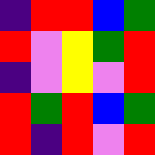[["indigo", "red", "red", "blue", "green"], ["red", "violet", "yellow", "green", "red"], ["indigo", "violet", "yellow", "violet", "red"], ["red", "green", "red", "blue", "green"], ["red", "indigo", "red", "violet", "red"]]